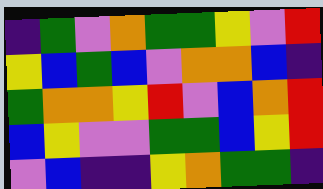[["indigo", "green", "violet", "orange", "green", "green", "yellow", "violet", "red"], ["yellow", "blue", "green", "blue", "violet", "orange", "orange", "blue", "indigo"], ["green", "orange", "orange", "yellow", "red", "violet", "blue", "orange", "red"], ["blue", "yellow", "violet", "violet", "green", "green", "blue", "yellow", "red"], ["violet", "blue", "indigo", "indigo", "yellow", "orange", "green", "green", "indigo"]]